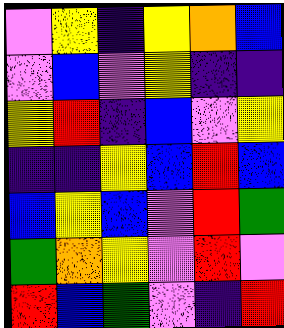[["violet", "yellow", "indigo", "yellow", "orange", "blue"], ["violet", "blue", "violet", "yellow", "indigo", "indigo"], ["yellow", "red", "indigo", "blue", "violet", "yellow"], ["indigo", "indigo", "yellow", "blue", "red", "blue"], ["blue", "yellow", "blue", "violet", "red", "green"], ["green", "orange", "yellow", "violet", "red", "violet"], ["red", "blue", "green", "violet", "indigo", "red"]]